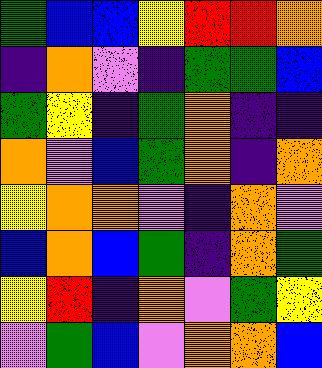[["green", "blue", "blue", "yellow", "red", "red", "orange"], ["indigo", "orange", "violet", "indigo", "green", "green", "blue"], ["green", "yellow", "indigo", "green", "orange", "indigo", "indigo"], ["orange", "violet", "blue", "green", "orange", "indigo", "orange"], ["yellow", "orange", "orange", "violet", "indigo", "orange", "violet"], ["blue", "orange", "blue", "green", "indigo", "orange", "green"], ["yellow", "red", "indigo", "orange", "violet", "green", "yellow"], ["violet", "green", "blue", "violet", "orange", "orange", "blue"]]